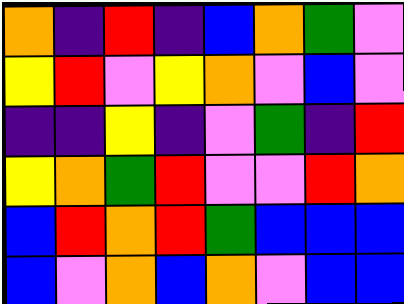[["orange", "indigo", "red", "indigo", "blue", "orange", "green", "violet"], ["yellow", "red", "violet", "yellow", "orange", "violet", "blue", "violet"], ["indigo", "indigo", "yellow", "indigo", "violet", "green", "indigo", "red"], ["yellow", "orange", "green", "red", "violet", "violet", "red", "orange"], ["blue", "red", "orange", "red", "green", "blue", "blue", "blue"], ["blue", "violet", "orange", "blue", "orange", "violet", "blue", "blue"]]